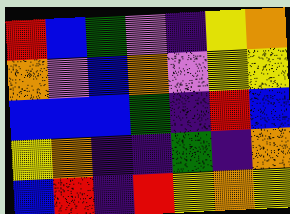[["red", "blue", "green", "violet", "indigo", "yellow", "orange"], ["orange", "violet", "blue", "orange", "violet", "yellow", "yellow"], ["blue", "blue", "blue", "green", "indigo", "red", "blue"], ["yellow", "orange", "indigo", "indigo", "green", "indigo", "orange"], ["blue", "red", "indigo", "red", "yellow", "orange", "yellow"]]